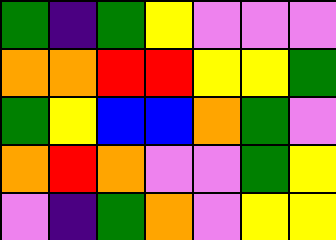[["green", "indigo", "green", "yellow", "violet", "violet", "violet"], ["orange", "orange", "red", "red", "yellow", "yellow", "green"], ["green", "yellow", "blue", "blue", "orange", "green", "violet"], ["orange", "red", "orange", "violet", "violet", "green", "yellow"], ["violet", "indigo", "green", "orange", "violet", "yellow", "yellow"]]